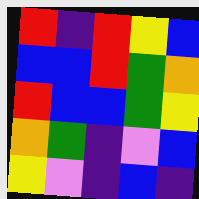[["red", "indigo", "red", "yellow", "blue"], ["blue", "blue", "red", "green", "orange"], ["red", "blue", "blue", "green", "yellow"], ["orange", "green", "indigo", "violet", "blue"], ["yellow", "violet", "indigo", "blue", "indigo"]]